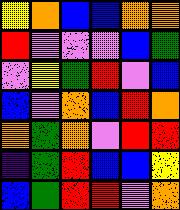[["yellow", "orange", "blue", "blue", "orange", "orange"], ["red", "violet", "violet", "violet", "blue", "green"], ["violet", "yellow", "green", "red", "violet", "blue"], ["blue", "violet", "orange", "blue", "red", "orange"], ["orange", "green", "orange", "violet", "red", "red"], ["indigo", "green", "red", "blue", "blue", "yellow"], ["blue", "green", "red", "red", "violet", "orange"]]